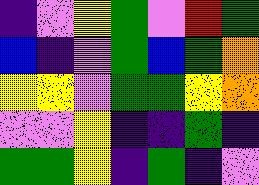[["indigo", "violet", "yellow", "green", "violet", "red", "green"], ["blue", "indigo", "violet", "green", "blue", "green", "orange"], ["yellow", "yellow", "violet", "green", "green", "yellow", "orange"], ["violet", "violet", "yellow", "indigo", "indigo", "green", "indigo"], ["green", "green", "yellow", "indigo", "green", "indigo", "violet"]]